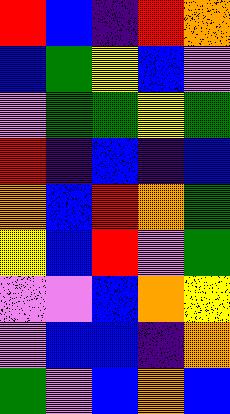[["red", "blue", "indigo", "red", "orange"], ["blue", "green", "yellow", "blue", "violet"], ["violet", "green", "green", "yellow", "green"], ["red", "indigo", "blue", "indigo", "blue"], ["orange", "blue", "red", "orange", "green"], ["yellow", "blue", "red", "violet", "green"], ["violet", "violet", "blue", "orange", "yellow"], ["violet", "blue", "blue", "indigo", "orange"], ["green", "violet", "blue", "orange", "blue"]]